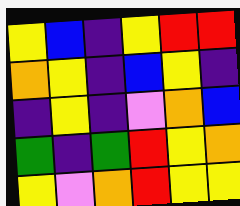[["yellow", "blue", "indigo", "yellow", "red", "red"], ["orange", "yellow", "indigo", "blue", "yellow", "indigo"], ["indigo", "yellow", "indigo", "violet", "orange", "blue"], ["green", "indigo", "green", "red", "yellow", "orange"], ["yellow", "violet", "orange", "red", "yellow", "yellow"]]